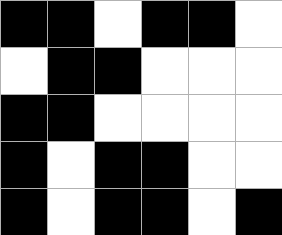[["black", "black", "white", "black", "black", "white"], ["white", "black", "black", "white", "white", "white"], ["black", "black", "white", "white", "white", "white"], ["black", "white", "black", "black", "white", "white"], ["black", "white", "black", "black", "white", "black"]]